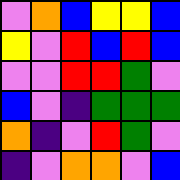[["violet", "orange", "blue", "yellow", "yellow", "blue"], ["yellow", "violet", "red", "blue", "red", "blue"], ["violet", "violet", "red", "red", "green", "violet"], ["blue", "violet", "indigo", "green", "green", "green"], ["orange", "indigo", "violet", "red", "green", "violet"], ["indigo", "violet", "orange", "orange", "violet", "blue"]]